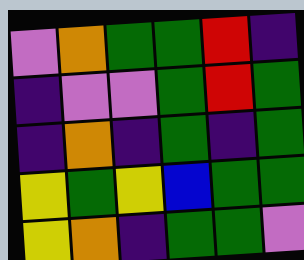[["violet", "orange", "green", "green", "red", "indigo"], ["indigo", "violet", "violet", "green", "red", "green"], ["indigo", "orange", "indigo", "green", "indigo", "green"], ["yellow", "green", "yellow", "blue", "green", "green"], ["yellow", "orange", "indigo", "green", "green", "violet"]]